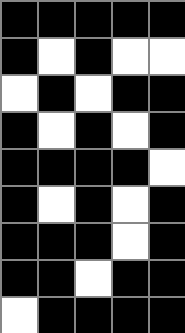[["black", "black", "black", "black", "black"], ["black", "white", "black", "white", "white"], ["white", "black", "white", "black", "black"], ["black", "white", "black", "white", "black"], ["black", "black", "black", "black", "white"], ["black", "white", "black", "white", "black"], ["black", "black", "black", "white", "black"], ["black", "black", "white", "black", "black"], ["white", "black", "black", "black", "black"]]